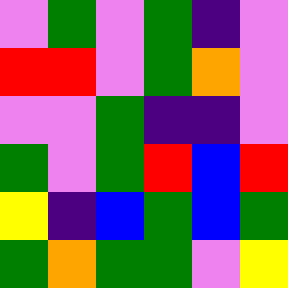[["violet", "green", "violet", "green", "indigo", "violet"], ["red", "red", "violet", "green", "orange", "violet"], ["violet", "violet", "green", "indigo", "indigo", "violet"], ["green", "violet", "green", "red", "blue", "red"], ["yellow", "indigo", "blue", "green", "blue", "green"], ["green", "orange", "green", "green", "violet", "yellow"]]